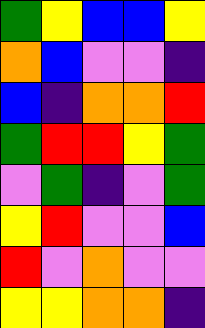[["green", "yellow", "blue", "blue", "yellow"], ["orange", "blue", "violet", "violet", "indigo"], ["blue", "indigo", "orange", "orange", "red"], ["green", "red", "red", "yellow", "green"], ["violet", "green", "indigo", "violet", "green"], ["yellow", "red", "violet", "violet", "blue"], ["red", "violet", "orange", "violet", "violet"], ["yellow", "yellow", "orange", "orange", "indigo"]]